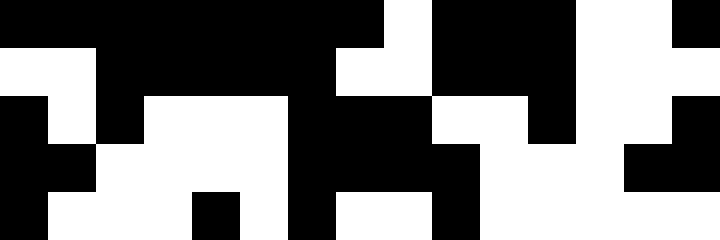[["black", "black", "black", "black", "black", "black", "black", "black", "white", "black", "black", "black", "white", "white", "black"], ["white", "white", "black", "black", "black", "black", "black", "white", "white", "black", "black", "black", "white", "white", "white"], ["black", "white", "black", "white", "white", "white", "black", "black", "black", "white", "white", "black", "white", "white", "black"], ["black", "black", "white", "white", "white", "white", "black", "black", "black", "black", "white", "white", "white", "black", "black"], ["black", "white", "white", "white", "black", "white", "black", "white", "white", "black", "white", "white", "white", "white", "white"]]